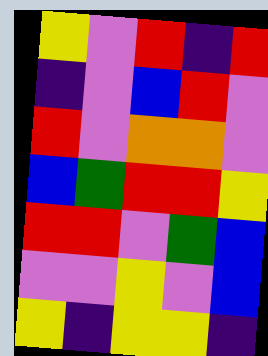[["yellow", "violet", "red", "indigo", "red"], ["indigo", "violet", "blue", "red", "violet"], ["red", "violet", "orange", "orange", "violet"], ["blue", "green", "red", "red", "yellow"], ["red", "red", "violet", "green", "blue"], ["violet", "violet", "yellow", "violet", "blue"], ["yellow", "indigo", "yellow", "yellow", "indigo"]]